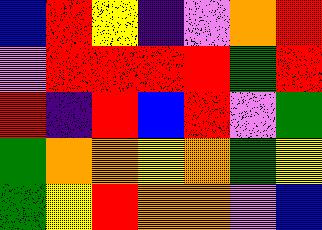[["blue", "red", "yellow", "indigo", "violet", "orange", "red"], ["violet", "red", "red", "red", "red", "green", "red"], ["red", "indigo", "red", "blue", "red", "violet", "green"], ["green", "orange", "orange", "yellow", "orange", "green", "yellow"], ["green", "yellow", "red", "orange", "orange", "violet", "blue"]]